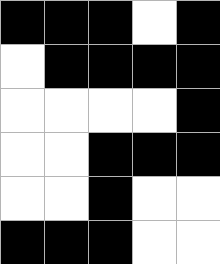[["black", "black", "black", "white", "black"], ["white", "black", "black", "black", "black"], ["white", "white", "white", "white", "black"], ["white", "white", "black", "black", "black"], ["white", "white", "black", "white", "white"], ["black", "black", "black", "white", "white"]]